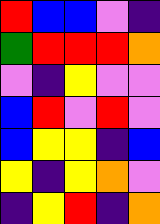[["red", "blue", "blue", "violet", "indigo"], ["green", "red", "red", "red", "orange"], ["violet", "indigo", "yellow", "violet", "violet"], ["blue", "red", "violet", "red", "violet"], ["blue", "yellow", "yellow", "indigo", "blue"], ["yellow", "indigo", "yellow", "orange", "violet"], ["indigo", "yellow", "red", "indigo", "orange"]]